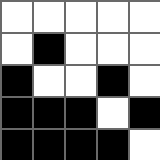[["white", "white", "white", "white", "white"], ["white", "black", "white", "white", "white"], ["black", "white", "white", "black", "white"], ["black", "black", "black", "white", "black"], ["black", "black", "black", "black", "white"]]